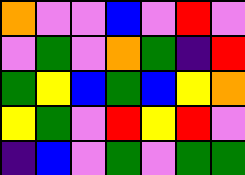[["orange", "violet", "violet", "blue", "violet", "red", "violet"], ["violet", "green", "violet", "orange", "green", "indigo", "red"], ["green", "yellow", "blue", "green", "blue", "yellow", "orange"], ["yellow", "green", "violet", "red", "yellow", "red", "violet"], ["indigo", "blue", "violet", "green", "violet", "green", "green"]]